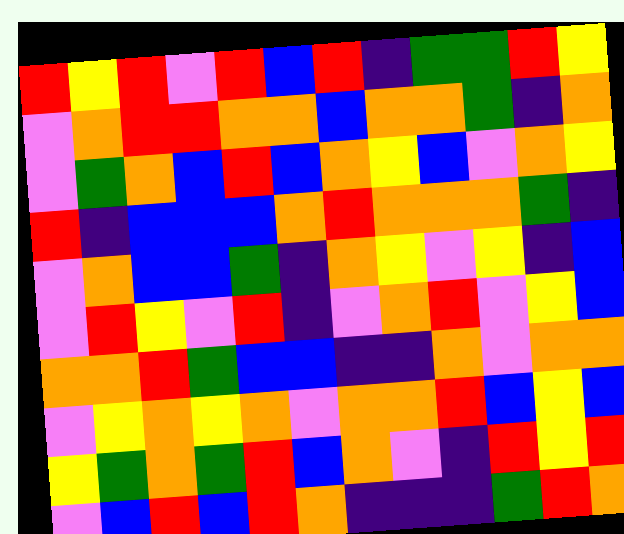[["red", "yellow", "red", "violet", "red", "blue", "red", "indigo", "green", "green", "red", "yellow"], ["violet", "orange", "red", "red", "orange", "orange", "blue", "orange", "orange", "green", "indigo", "orange"], ["violet", "green", "orange", "blue", "red", "blue", "orange", "yellow", "blue", "violet", "orange", "yellow"], ["red", "indigo", "blue", "blue", "blue", "orange", "red", "orange", "orange", "orange", "green", "indigo"], ["violet", "orange", "blue", "blue", "green", "indigo", "orange", "yellow", "violet", "yellow", "indigo", "blue"], ["violet", "red", "yellow", "violet", "red", "indigo", "violet", "orange", "red", "violet", "yellow", "blue"], ["orange", "orange", "red", "green", "blue", "blue", "indigo", "indigo", "orange", "violet", "orange", "orange"], ["violet", "yellow", "orange", "yellow", "orange", "violet", "orange", "orange", "red", "blue", "yellow", "blue"], ["yellow", "green", "orange", "green", "red", "blue", "orange", "violet", "indigo", "red", "yellow", "red"], ["violet", "blue", "red", "blue", "red", "orange", "indigo", "indigo", "indigo", "green", "red", "orange"]]